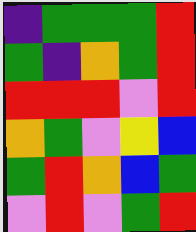[["indigo", "green", "green", "green", "red"], ["green", "indigo", "orange", "green", "red"], ["red", "red", "red", "violet", "red"], ["orange", "green", "violet", "yellow", "blue"], ["green", "red", "orange", "blue", "green"], ["violet", "red", "violet", "green", "red"]]